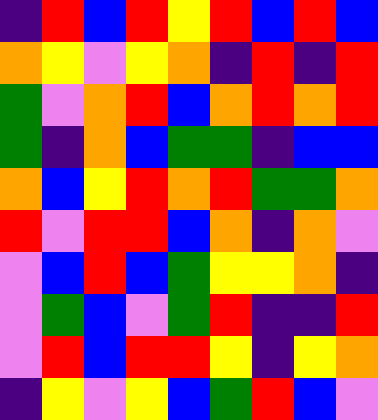[["indigo", "red", "blue", "red", "yellow", "red", "blue", "red", "blue"], ["orange", "yellow", "violet", "yellow", "orange", "indigo", "red", "indigo", "red"], ["green", "violet", "orange", "red", "blue", "orange", "red", "orange", "red"], ["green", "indigo", "orange", "blue", "green", "green", "indigo", "blue", "blue"], ["orange", "blue", "yellow", "red", "orange", "red", "green", "green", "orange"], ["red", "violet", "red", "red", "blue", "orange", "indigo", "orange", "violet"], ["violet", "blue", "red", "blue", "green", "yellow", "yellow", "orange", "indigo"], ["violet", "green", "blue", "violet", "green", "red", "indigo", "indigo", "red"], ["violet", "red", "blue", "red", "red", "yellow", "indigo", "yellow", "orange"], ["indigo", "yellow", "violet", "yellow", "blue", "green", "red", "blue", "violet"]]